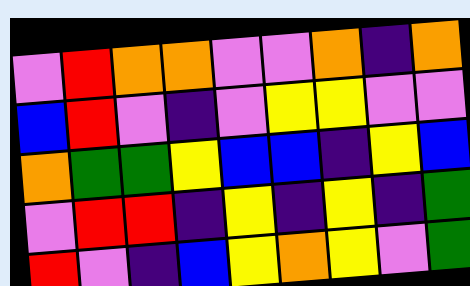[["violet", "red", "orange", "orange", "violet", "violet", "orange", "indigo", "orange"], ["blue", "red", "violet", "indigo", "violet", "yellow", "yellow", "violet", "violet"], ["orange", "green", "green", "yellow", "blue", "blue", "indigo", "yellow", "blue"], ["violet", "red", "red", "indigo", "yellow", "indigo", "yellow", "indigo", "green"], ["red", "violet", "indigo", "blue", "yellow", "orange", "yellow", "violet", "green"]]